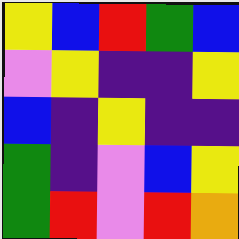[["yellow", "blue", "red", "green", "blue"], ["violet", "yellow", "indigo", "indigo", "yellow"], ["blue", "indigo", "yellow", "indigo", "indigo"], ["green", "indigo", "violet", "blue", "yellow"], ["green", "red", "violet", "red", "orange"]]